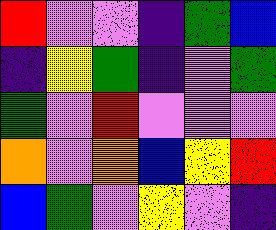[["red", "violet", "violet", "indigo", "green", "blue"], ["indigo", "yellow", "green", "indigo", "violet", "green"], ["green", "violet", "red", "violet", "violet", "violet"], ["orange", "violet", "orange", "blue", "yellow", "red"], ["blue", "green", "violet", "yellow", "violet", "indigo"]]